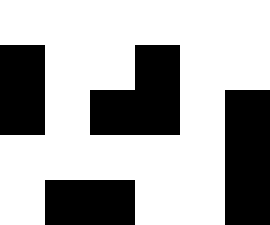[["white", "white", "white", "white", "white", "white"], ["black", "white", "white", "black", "white", "white"], ["black", "white", "black", "black", "white", "black"], ["white", "white", "white", "white", "white", "black"], ["white", "black", "black", "white", "white", "black"]]